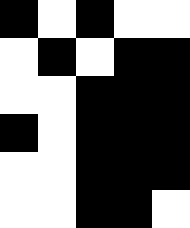[["black", "white", "black", "white", "white"], ["white", "black", "white", "black", "black"], ["white", "white", "black", "black", "black"], ["black", "white", "black", "black", "black"], ["white", "white", "black", "black", "black"], ["white", "white", "black", "black", "white"]]